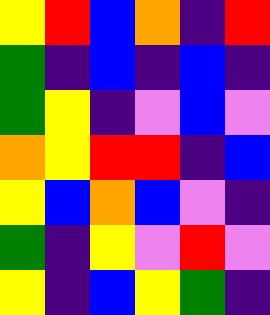[["yellow", "red", "blue", "orange", "indigo", "red"], ["green", "indigo", "blue", "indigo", "blue", "indigo"], ["green", "yellow", "indigo", "violet", "blue", "violet"], ["orange", "yellow", "red", "red", "indigo", "blue"], ["yellow", "blue", "orange", "blue", "violet", "indigo"], ["green", "indigo", "yellow", "violet", "red", "violet"], ["yellow", "indigo", "blue", "yellow", "green", "indigo"]]